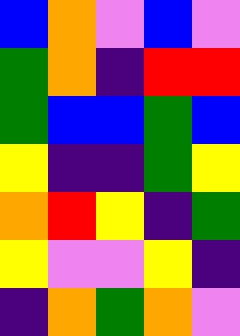[["blue", "orange", "violet", "blue", "violet"], ["green", "orange", "indigo", "red", "red"], ["green", "blue", "blue", "green", "blue"], ["yellow", "indigo", "indigo", "green", "yellow"], ["orange", "red", "yellow", "indigo", "green"], ["yellow", "violet", "violet", "yellow", "indigo"], ["indigo", "orange", "green", "orange", "violet"]]